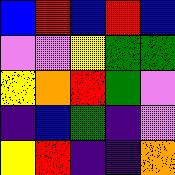[["blue", "red", "blue", "red", "blue"], ["violet", "violet", "yellow", "green", "green"], ["yellow", "orange", "red", "green", "violet"], ["indigo", "blue", "green", "indigo", "violet"], ["yellow", "red", "indigo", "indigo", "orange"]]